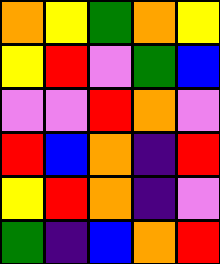[["orange", "yellow", "green", "orange", "yellow"], ["yellow", "red", "violet", "green", "blue"], ["violet", "violet", "red", "orange", "violet"], ["red", "blue", "orange", "indigo", "red"], ["yellow", "red", "orange", "indigo", "violet"], ["green", "indigo", "blue", "orange", "red"]]